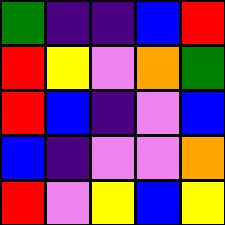[["green", "indigo", "indigo", "blue", "red"], ["red", "yellow", "violet", "orange", "green"], ["red", "blue", "indigo", "violet", "blue"], ["blue", "indigo", "violet", "violet", "orange"], ["red", "violet", "yellow", "blue", "yellow"]]